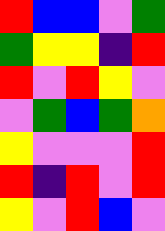[["red", "blue", "blue", "violet", "green"], ["green", "yellow", "yellow", "indigo", "red"], ["red", "violet", "red", "yellow", "violet"], ["violet", "green", "blue", "green", "orange"], ["yellow", "violet", "violet", "violet", "red"], ["red", "indigo", "red", "violet", "red"], ["yellow", "violet", "red", "blue", "violet"]]